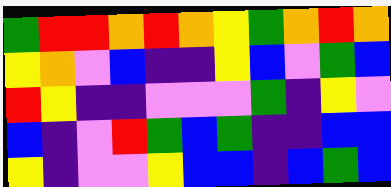[["green", "red", "red", "orange", "red", "orange", "yellow", "green", "orange", "red", "orange"], ["yellow", "orange", "violet", "blue", "indigo", "indigo", "yellow", "blue", "violet", "green", "blue"], ["red", "yellow", "indigo", "indigo", "violet", "violet", "violet", "green", "indigo", "yellow", "violet"], ["blue", "indigo", "violet", "red", "green", "blue", "green", "indigo", "indigo", "blue", "blue"], ["yellow", "indigo", "violet", "violet", "yellow", "blue", "blue", "indigo", "blue", "green", "blue"]]